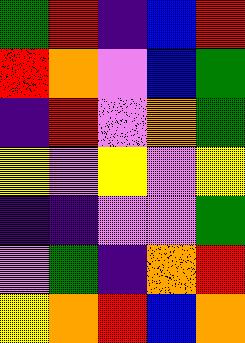[["green", "red", "indigo", "blue", "red"], ["red", "orange", "violet", "blue", "green"], ["indigo", "red", "violet", "orange", "green"], ["yellow", "violet", "yellow", "violet", "yellow"], ["indigo", "indigo", "violet", "violet", "green"], ["violet", "green", "indigo", "orange", "red"], ["yellow", "orange", "red", "blue", "orange"]]